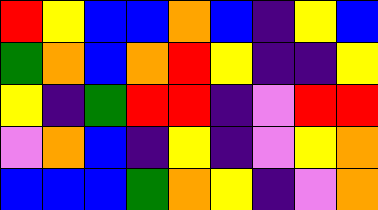[["red", "yellow", "blue", "blue", "orange", "blue", "indigo", "yellow", "blue"], ["green", "orange", "blue", "orange", "red", "yellow", "indigo", "indigo", "yellow"], ["yellow", "indigo", "green", "red", "red", "indigo", "violet", "red", "red"], ["violet", "orange", "blue", "indigo", "yellow", "indigo", "violet", "yellow", "orange"], ["blue", "blue", "blue", "green", "orange", "yellow", "indigo", "violet", "orange"]]